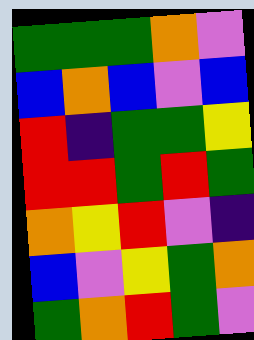[["green", "green", "green", "orange", "violet"], ["blue", "orange", "blue", "violet", "blue"], ["red", "indigo", "green", "green", "yellow"], ["red", "red", "green", "red", "green"], ["orange", "yellow", "red", "violet", "indigo"], ["blue", "violet", "yellow", "green", "orange"], ["green", "orange", "red", "green", "violet"]]